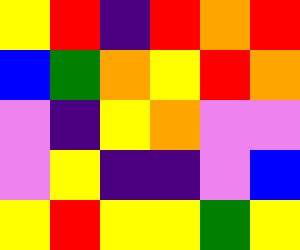[["yellow", "red", "indigo", "red", "orange", "red"], ["blue", "green", "orange", "yellow", "red", "orange"], ["violet", "indigo", "yellow", "orange", "violet", "violet"], ["violet", "yellow", "indigo", "indigo", "violet", "blue"], ["yellow", "red", "yellow", "yellow", "green", "yellow"]]